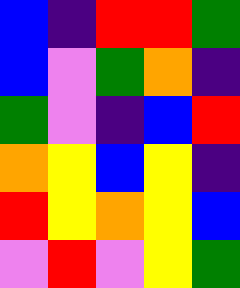[["blue", "indigo", "red", "red", "green"], ["blue", "violet", "green", "orange", "indigo"], ["green", "violet", "indigo", "blue", "red"], ["orange", "yellow", "blue", "yellow", "indigo"], ["red", "yellow", "orange", "yellow", "blue"], ["violet", "red", "violet", "yellow", "green"]]